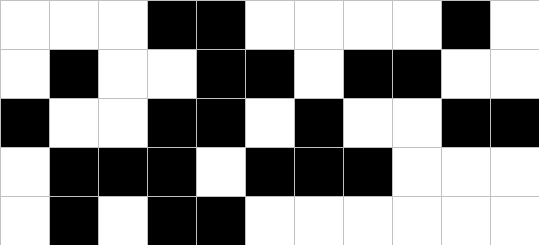[["white", "white", "white", "black", "black", "white", "white", "white", "white", "black", "white"], ["white", "black", "white", "white", "black", "black", "white", "black", "black", "white", "white"], ["black", "white", "white", "black", "black", "white", "black", "white", "white", "black", "black"], ["white", "black", "black", "black", "white", "black", "black", "black", "white", "white", "white"], ["white", "black", "white", "black", "black", "white", "white", "white", "white", "white", "white"]]